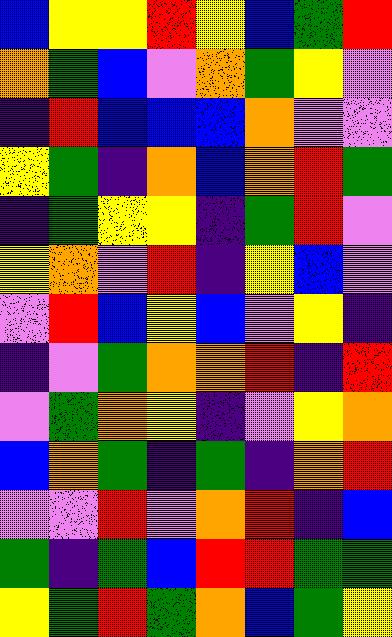[["blue", "yellow", "yellow", "red", "yellow", "blue", "green", "red"], ["orange", "green", "blue", "violet", "orange", "green", "yellow", "violet"], ["indigo", "red", "blue", "blue", "blue", "orange", "violet", "violet"], ["yellow", "green", "indigo", "orange", "blue", "orange", "red", "green"], ["indigo", "green", "yellow", "yellow", "indigo", "green", "red", "violet"], ["yellow", "orange", "violet", "red", "indigo", "yellow", "blue", "violet"], ["violet", "red", "blue", "yellow", "blue", "violet", "yellow", "indigo"], ["indigo", "violet", "green", "orange", "orange", "red", "indigo", "red"], ["violet", "green", "orange", "yellow", "indigo", "violet", "yellow", "orange"], ["blue", "orange", "green", "indigo", "green", "indigo", "orange", "red"], ["violet", "violet", "red", "violet", "orange", "red", "indigo", "blue"], ["green", "indigo", "green", "blue", "red", "red", "green", "green"], ["yellow", "green", "red", "green", "orange", "blue", "green", "yellow"]]